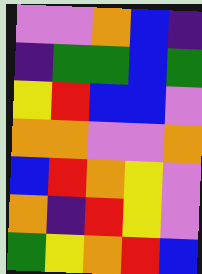[["violet", "violet", "orange", "blue", "indigo"], ["indigo", "green", "green", "blue", "green"], ["yellow", "red", "blue", "blue", "violet"], ["orange", "orange", "violet", "violet", "orange"], ["blue", "red", "orange", "yellow", "violet"], ["orange", "indigo", "red", "yellow", "violet"], ["green", "yellow", "orange", "red", "blue"]]